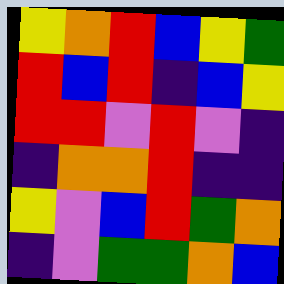[["yellow", "orange", "red", "blue", "yellow", "green"], ["red", "blue", "red", "indigo", "blue", "yellow"], ["red", "red", "violet", "red", "violet", "indigo"], ["indigo", "orange", "orange", "red", "indigo", "indigo"], ["yellow", "violet", "blue", "red", "green", "orange"], ["indigo", "violet", "green", "green", "orange", "blue"]]